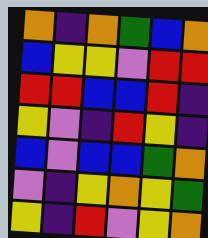[["orange", "indigo", "orange", "green", "blue", "orange"], ["blue", "yellow", "yellow", "violet", "red", "red"], ["red", "red", "blue", "blue", "red", "indigo"], ["yellow", "violet", "indigo", "red", "yellow", "indigo"], ["blue", "violet", "blue", "blue", "green", "orange"], ["violet", "indigo", "yellow", "orange", "yellow", "green"], ["yellow", "indigo", "red", "violet", "yellow", "orange"]]